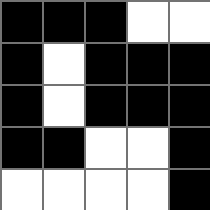[["black", "black", "black", "white", "white"], ["black", "white", "black", "black", "black"], ["black", "white", "black", "black", "black"], ["black", "black", "white", "white", "black"], ["white", "white", "white", "white", "black"]]